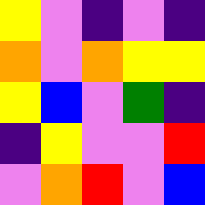[["yellow", "violet", "indigo", "violet", "indigo"], ["orange", "violet", "orange", "yellow", "yellow"], ["yellow", "blue", "violet", "green", "indigo"], ["indigo", "yellow", "violet", "violet", "red"], ["violet", "orange", "red", "violet", "blue"]]